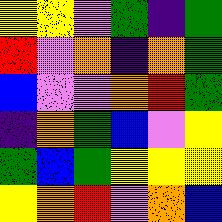[["yellow", "yellow", "violet", "green", "indigo", "green"], ["red", "violet", "orange", "indigo", "orange", "green"], ["blue", "violet", "violet", "orange", "red", "green"], ["indigo", "orange", "green", "blue", "violet", "yellow"], ["green", "blue", "green", "yellow", "yellow", "yellow"], ["yellow", "orange", "red", "violet", "orange", "blue"]]